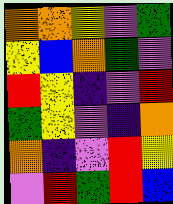[["orange", "orange", "yellow", "violet", "green"], ["yellow", "blue", "orange", "green", "violet"], ["red", "yellow", "indigo", "violet", "red"], ["green", "yellow", "violet", "indigo", "orange"], ["orange", "indigo", "violet", "red", "yellow"], ["violet", "red", "green", "red", "blue"]]